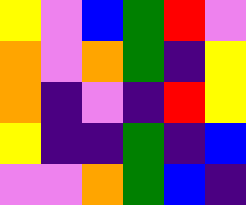[["yellow", "violet", "blue", "green", "red", "violet"], ["orange", "violet", "orange", "green", "indigo", "yellow"], ["orange", "indigo", "violet", "indigo", "red", "yellow"], ["yellow", "indigo", "indigo", "green", "indigo", "blue"], ["violet", "violet", "orange", "green", "blue", "indigo"]]